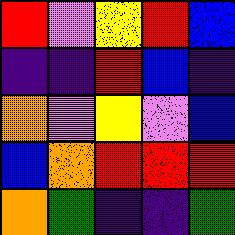[["red", "violet", "yellow", "red", "blue"], ["indigo", "indigo", "red", "blue", "indigo"], ["orange", "violet", "yellow", "violet", "blue"], ["blue", "orange", "red", "red", "red"], ["orange", "green", "indigo", "indigo", "green"]]